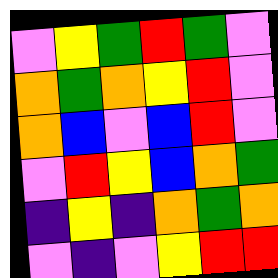[["violet", "yellow", "green", "red", "green", "violet"], ["orange", "green", "orange", "yellow", "red", "violet"], ["orange", "blue", "violet", "blue", "red", "violet"], ["violet", "red", "yellow", "blue", "orange", "green"], ["indigo", "yellow", "indigo", "orange", "green", "orange"], ["violet", "indigo", "violet", "yellow", "red", "red"]]